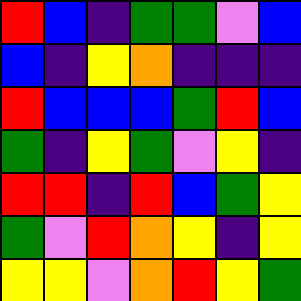[["red", "blue", "indigo", "green", "green", "violet", "blue"], ["blue", "indigo", "yellow", "orange", "indigo", "indigo", "indigo"], ["red", "blue", "blue", "blue", "green", "red", "blue"], ["green", "indigo", "yellow", "green", "violet", "yellow", "indigo"], ["red", "red", "indigo", "red", "blue", "green", "yellow"], ["green", "violet", "red", "orange", "yellow", "indigo", "yellow"], ["yellow", "yellow", "violet", "orange", "red", "yellow", "green"]]